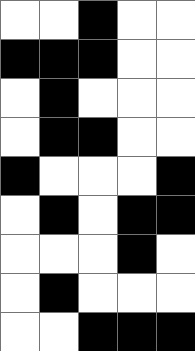[["white", "white", "black", "white", "white"], ["black", "black", "black", "white", "white"], ["white", "black", "white", "white", "white"], ["white", "black", "black", "white", "white"], ["black", "white", "white", "white", "black"], ["white", "black", "white", "black", "black"], ["white", "white", "white", "black", "white"], ["white", "black", "white", "white", "white"], ["white", "white", "black", "black", "black"]]